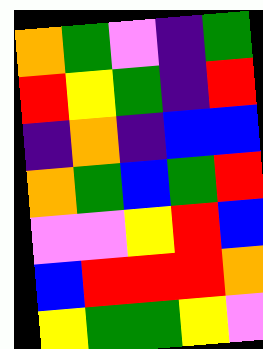[["orange", "green", "violet", "indigo", "green"], ["red", "yellow", "green", "indigo", "red"], ["indigo", "orange", "indigo", "blue", "blue"], ["orange", "green", "blue", "green", "red"], ["violet", "violet", "yellow", "red", "blue"], ["blue", "red", "red", "red", "orange"], ["yellow", "green", "green", "yellow", "violet"]]